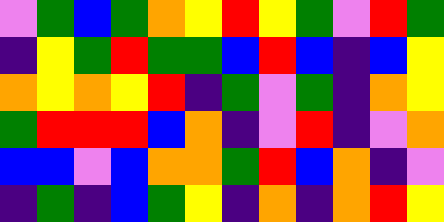[["violet", "green", "blue", "green", "orange", "yellow", "red", "yellow", "green", "violet", "red", "green"], ["indigo", "yellow", "green", "red", "green", "green", "blue", "red", "blue", "indigo", "blue", "yellow"], ["orange", "yellow", "orange", "yellow", "red", "indigo", "green", "violet", "green", "indigo", "orange", "yellow"], ["green", "red", "red", "red", "blue", "orange", "indigo", "violet", "red", "indigo", "violet", "orange"], ["blue", "blue", "violet", "blue", "orange", "orange", "green", "red", "blue", "orange", "indigo", "violet"], ["indigo", "green", "indigo", "blue", "green", "yellow", "indigo", "orange", "indigo", "orange", "red", "yellow"]]